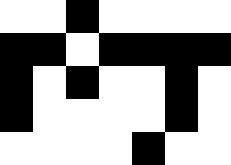[["white", "white", "black", "white", "white", "white", "white"], ["black", "black", "white", "black", "black", "black", "black"], ["black", "white", "black", "white", "white", "black", "white"], ["black", "white", "white", "white", "white", "black", "white"], ["white", "white", "white", "white", "black", "white", "white"]]